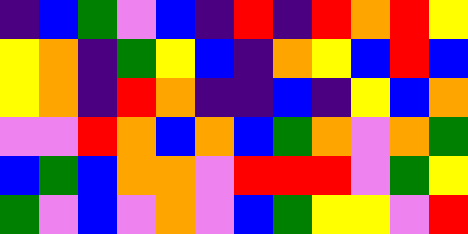[["indigo", "blue", "green", "violet", "blue", "indigo", "red", "indigo", "red", "orange", "red", "yellow"], ["yellow", "orange", "indigo", "green", "yellow", "blue", "indigo", "orange", "yellow", "blue", "red", "blue"], ["yellow", "orange", "indigo", "red", "orange", "indigo", "indigo", "blue", "indigo", "yellow", "blue", "orange"], ["violet", "violet", "red", "orange", "blue", "orange", "blue", "green", "orange", "violet", "orange", "green"], ["blue", "green", "blue", "orange", "orange", "violet", "red", "red", "red", "violet", "green", "yellow"], ["green", "violet", "blue", "violet", "orange", "violet", "blue", "green", "yellow", "yellow", "violet", "red"]]